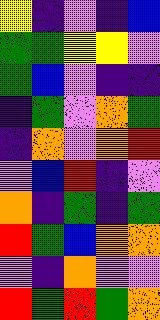[["yellow", "indigo", "violet", "indigo", "blue"], ["green", "green", "yellow", "yellow", "violet"], ["green", "blue", "violet", "indigo", "indigo"], ["indigo", "green", "violet", "orange", "green"], ["indigo", "orange", "violet", "orange", "red"], ["violet", "blue", "red", "indigo", "violet"], ["orange", "indigo", "green", "indigo", "green"], ["red", "green", "blue", "orange", "orange"], ["violet", "indigo", "orange", "violet", "violet"], ["red", "green", "red", "green", "orange"]]